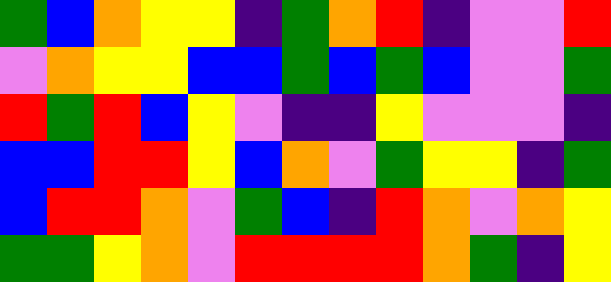[["green", "blue", "orange", "yellow", "yellow", "indigo", "green", "orange", "red", "indigo", "violet", "violet", "red"], ["violet", "orange", "yellow", "yellow", "blue", "blue", "green", "blue", "green", "blue", "violet", "violet", "green"], ["red", "green", "red", "blue", "yellow", "violet", "indigo", "indigo", "yellow", "violet", "violet", "violet", "indigo"], ["blue", "blue", "red", "red", "yellow", "blue", "orange", "violet", "green", "yellow", "yellow", "indigo", "green"], ["blue", "red", "red", "orange", "violet", "green", "blue", "indigo", "red", "orange", "violet", "orange", "yellow"], ["green", "green", "yellow", "orange", "violet", "red", "red", "red", "red", "orange", "green", "indigo", "yellow"]]